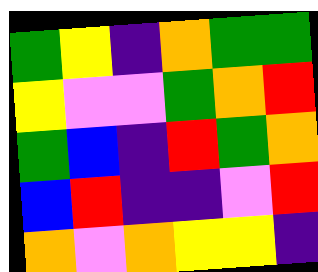[["green", "yellow", "indigo", "orange", "green", "green"], ["yellow", "violet", "violet", "green", "orange", "red"], ["green", "blue", "indigo", "red", "green", "orange"], ["blue", "red", "indigo", "indigo", "violet", "red"], ["orange", "violet", "orange", "yellow", "yellow", "indigo"]]